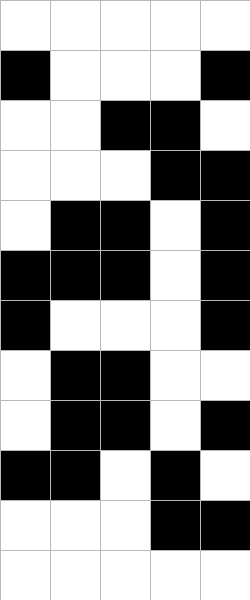[["white", "white", "white", "white", "white"], ["black", "white", "white", "white", "black"], ["white", "white", "black", "black", "white"], ["white", "white", "white", "black", "black"], ["white", "black", "black", "white", "black"], ["black", "black", "black", "white", "black"], ["black", "white", "white", "white", "black"], ["white", "black", "black", "white", "white"], ["white", "black", "black", "white", "black"], ["black", "black", "white", "black", "white"], ["white", "white", "white", "black", "black"], ["white", "white", "white", "white", "white"]]